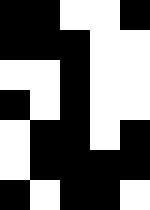[["black", "black", "white", "white", "black"], ["black", "black", "black", "white", "white"], ["white", "white", "black", "white", "white"], ["black", "white", "black", "white", "white"], ["white", "black", "black", "white", "black"], ["white", "black", "black", "black", "black"], ["black", "white", "black", "black", "white"]]